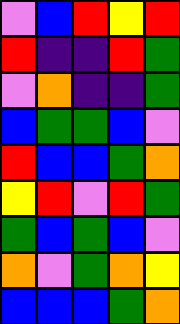[["violet", "blue", "red", "yellow", "red"], ["red", "indigo", "indigo", "red", "green"], ["violet", "orange", "indigo", "indigo", "green"], ["blue", "green", "green", "blue", "violet"], ["red", "blue", "blue", "green", "orange"], ["yellow", "red", "violet", "red", "green"], ["green", "blue", "green", "blue", "violet"], ["orange", "violet", "green", "orange", "yellow"], ["blue", "blue", "blue", "green", "orange"]]